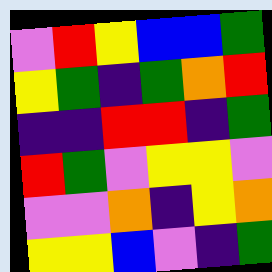[["violet", "red", "yellow", "blue", "blue", "green"], ["yellow", "green", "indigo", "green", "orange", "red"], ["indigo", "indigo", "red", "red", "indigo", "green"], ["red", "green", "violet", "yellow", "yellow", "violet"], ["violet", "violet", "orange", "indigo", "yellow", "orange"], ["yellow", "yellow", "blue", "violet", "indigo", "green"]]